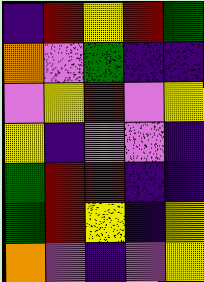[["indigo", "red", "yellow", "red", "green"], ["orange", "violet", "green", "indigo", "indigo"], ["violet", "yellow", "red", "violet", "yellow"], ["yellow", "indigo", "violet", "violet", "indigo"], ["green", "red", "red", "indigo", "indigo"], ["green", "red", "yellow", "indigo", "yellow"], ["orange", "violet", "indigo", "violet", "yellow"]]